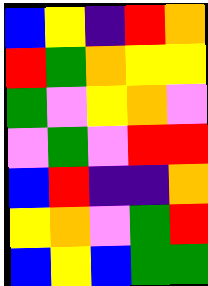[["blue", "yellow", "indigo", "red", "orange"], ["red", "green", "orange", "yellow", "yellow"], ["green", "violet", "yellow", "orange", "violet"], ["violet", "green", "violet", "red", "red"], ["blue", "red", "indigo", "indigo", "orange"], ["yellow", "orange", "violet", "green", "red"], ["blue", "yellow", "blue", "green", "green"]]